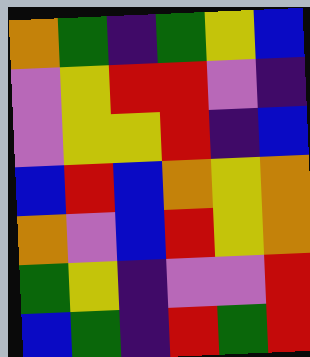[["orange", "green", "indigo", "green", "yellow", "blue"], ["violet", "yellow", "red", "red", "violet", "indigo"], ["violet", "yellow", "yellow", "red", "indigo", "blue"], ["blue", "red", "blue", "orange", "yellow", "orange"], ["orange", "violet", "blue", "red", "yellow", "orange"], ["green", "yellow", "indigo", "violet", "violet", "red"], ["blue", "green", "indigo", "red", "green", "red"]]